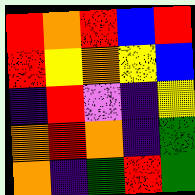[["red", "orange", "red", "blue", "red"], ["red", "yellow", "orange", "yellow", "blue"], ["indigo", "red", "violet", "indigo", "yellow"], ["orange", "red", "orange", "indigo", "green"], ["orange", "indigo", "green", "red", "green"]]